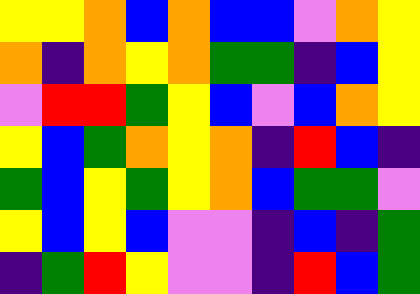[["yellow", "yellow", "orange", "blue", "orange", "blue", "blue", "violet", "orange", "yellow"], ["orange", "indigo", "orange", "yellow", "orange", "green", "green", "indigo", "blue", "yellow"], ["violet", "red", "red", "green", "yellow", "blue", "violet", "blue", "orange", "yellow"], ["yellow", "blue", "green", "orange", "yellow", "orange", "indigo", "red", "blue", "indigo"], ["green", "blue", "yellow", "green", "yellow", "orange", "blue", "green", "green", "violet"], ["yellow", "blue", "yellow", "blue", "violet", "violet", "indigo", "blue", "indigo", "green"], ["indigo", "green", "red", "yellow", "violet", "violet", "indigo", "red", "blue", "green"]]